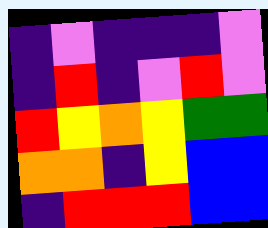[["indigo", "violet", "indigo", "indigo", "indigo", "violet"], ["indigo", "red", "indigo", "violet", "red", "violet"], ["red", "yellow", "orange", "yellow", "green", "green"], ["orange", "orange", "indigo", "yellow", "blue", "blue"], ["indigo", "red", "red", "red", "blue", "blue"]]